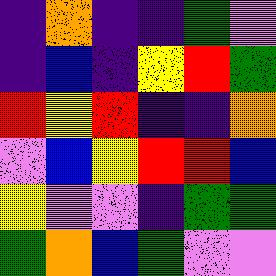[["indigo", "orange", "indigo", "indigo", "green", "violet"], ["indigo", "blue", "indigo", "yellow", "red", "green"], ["red", "yellow", "red", "indigo", "indigo", "orange"], ["violet", "blue", "yellow", "red", "red", "blue"], ["yellow", "violet", "violet", "indigo", "green", "green"], ["green", "orange", "blue", "green", "violet", "violet"]]